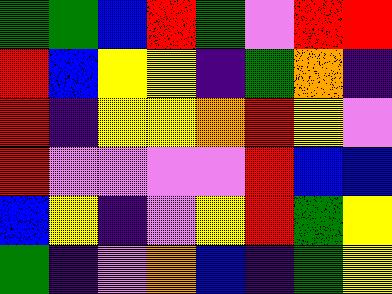[["green", "green", "blue", "red", "green", "violet", "red", "red"], ["red", "blue", "yellow", "yellow", "indigo", "green", "orange", "indigo"], ["red", "indigo", "yellow", "yellow", "orange", "red", "yellow", "violet"], ["red", "violet", "violet", "violet", "violet", "red", "blue", "blue"], ["blue", "yellow", "indigo", "violet", "yellow", "red", "green", "yellow"], ["green", "indigo", "violet", "orange", "blue", "indigo", "green", "yellow"]]